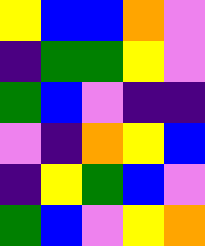[["yellow", "blue", "blue", "orange", "violet"], ["indigo", "green", "green", "yellow", "violet"], ["green", "blue", "violet", "indigo", "indigo"], ["violet", "indigo", "orange", "yellow", "blue"], ["indigo", "yellow", "green", "blue", "violet"], ["green", "blue", "violet", "yellow", "orange"]]